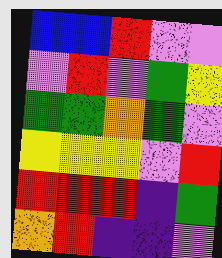[["blue", "blue", "red", "violet", "violet"], ["violet", "red", "violet", "green", "yellow"], ["green", "green", "orange", "green", "violet"], ["yellow", "yellow", "yellow", "violet", "red"], ["red", "red", "red", "indigo", "green"], ["orange", "red", "indigo", "indigo", "violet"]]